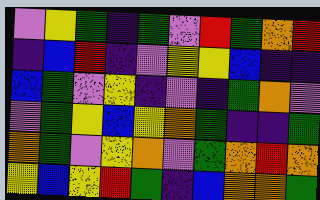[["violet", "yellow", "green", "indigo", "green", "violet", "red", "green", "orange", "red"], ["indigo", "blue", "red", "indigo", "violet", "yellow", "yellow", "blue", "indigo", "indigo"], ["blue", "green", "violet", "yellow", "indigo", "violet", "indigo", "green", "orange", "violet"], ["violet", "green", "yellow", "blue", "yellow", "orange", "green", "indigo", "indigo", "green"], ["orange", "green", "violet", "yellow", "orange", "violet", "green", "orange", "red", "orange"], ["yellow", "blue", "yellow", "red", "green", "indigo", "blue", "orange", "orange", "green"]]